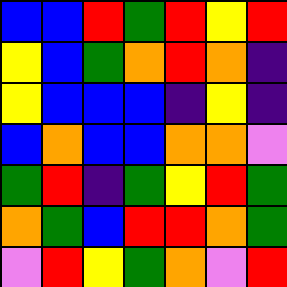[["blue", "blue", "red", "green", "red", "yellow", "red"], ["yellow", "blue", "green", "orange", "red", "orange", "indigo"], ["yellow", "blue", "blue", "blue", "indigo", "yellow", "indigo"], ["blue", "orange", "blue", "blue", "orange", "orange", "violet"], ["green", "red", "indigo", "green", "yellow", "red", "green"], ["orange", "green", "blue", "red", "red", "orange", "green"], ["violet", "red", "yellow", "green", "orange", "violet", "red"]]